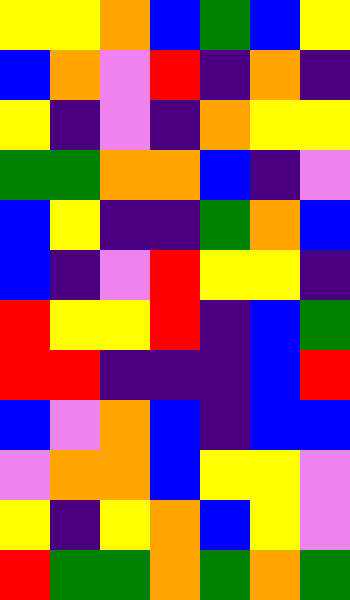[["yellow", "yellow", "orange", "blue", "green", "blue", "yellow"], ["blue", "orange", "violet", "red", "indigo", "orange", "indigo"], ["yellow", "indigo", "violet", "indigo", "orange", "yellow", "yellow"], ["green", "green", "orange", "orange", "blue", "indigo", "violet"], ["blue", "yellow", "indigo", "indigo", "green", "orange", "blue"], ["blue", "indigo", "violet", "red", "yellow", "yellow", "indigo"], ["red", "yellow", "yellow", "red", "indigo", "blue", "green"], ["red", "red", "indigo", "indigo", "indigo", "blue", "red"], ["blue", "violet", "orange", "blue", "indigo", "blue", "blue"], ["violet", "orange", "orange", "blue", "yellow", "yellow", "violet"], ["yellow", "indigo", "yellow", "orange", "blue", "yellow", "violet"], ["red", "green", "green", "orange", "green", "orange", "green"]]